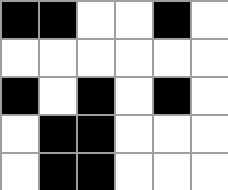[["black", "black", "white", "white", "black", "white"], ["white", "white", "white", "white", "white", "white"], ["black", "white", "black", "white", "black", "white"], ["white", "black", "black", "white", "white", "white"], ["white", "black", "black", "white", "white", "white"]]